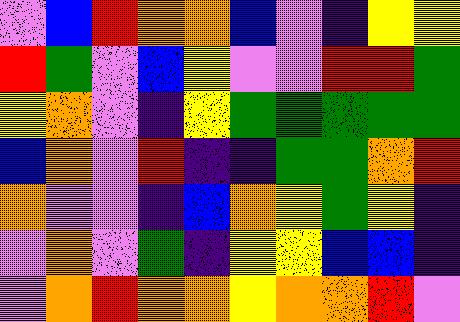[["violet", "blue", "red", "orange", "orange", "blue", "violet", "indigo", "yellow", "yellow"], ["red", "green", "violet", "blue", "yellow", "violet", "violet", "red", "red", "green"], ["yellow", "orange", "violet", "indigo", "yellow", "green", "green", "green", "green", "green"], ["blue", "orange", "violet", "red", "indigo", "indigo", "green", "green", "orange", "red"], ["orange", "violet", "violet", "indigo", "blue", "orange", "yellow", "green", "yellow", "indigo"], ["violet", "orange", "violet", "green", "indigo", "yellow", "yellow", "blue", "blue", "indigo"], ["violet", "orange", "red", "orange", "orange", "yellow", "orange", "orange", "red", "violet"]]